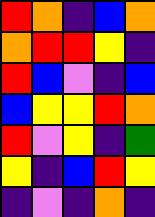[["red", "orange", "indigo", "blue", "orange"], ["orange", "red", "red", "yellow", "indigo"], ["red", "blue", "violet", "indigo", "blue"], ["blue", "yellow", "yellow", "red", "orange"], ["red", "violet", "yellow", "indigo", "green"], ["yellow", "indigo", "blue", "red", "yellow"], ["indigo", "violet", "indigo", "orange", "indigo"]]